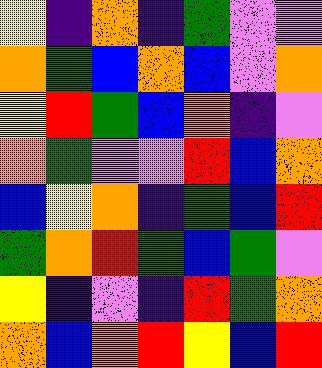[["yellow", "indigo", "orange", "indigo", "green", "violet", "violet"], ["orange", "green", "blue", "orange", "blue", "violet", "orange"], ["yellow", "red", "green", "blue", "orange", "indigo", "violet"], ["orange", "green", "violet", "violet", "red", "blue", "orange"], ["blue", "yellow", "orange", "indigo", "green", "blue", "red"], ["green", "orange", "red", "green", "blue", "green", "violet"], ["yellow", "indigo", "violet", "indigo", "red", "green", "orange"], ["orange", "blue", "orange", "red", "yellow", "blue", "red"]]